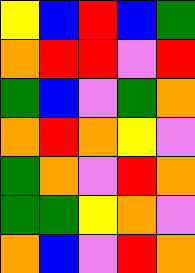[["yellow", "blue", "red", "blue", "green"], ["orange", "red", "red", "violet", "red"], ["green", "blue", "violet", "green", "orange"], ["orange", "red", "orange", "yellow", "violet"], ["green", "orange", "violet", "red", "orange"], ["green", "green", "yellow", "orange", "violet"], ["orange", "blue", "violet", "red", "orange"]]